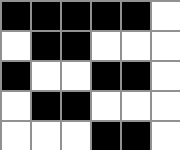[["black", "black", "black", "black", "black", "white"], ["white", "black", "black", "white", "white", "white"], ["black", "white", "white", "black", "black", "white"], ["white", "black", "black", "white", "white", "white"], ["white", "white", "white", "black", "black", "white"]]